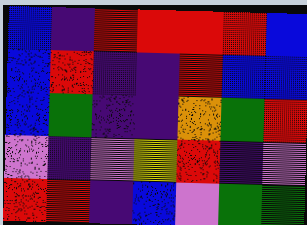[["blue", "indigo", "red", "red", "red", "red", "blue"], ["blue", "red", "indigo", "indigo", "red", "blue", "blue"], ["blue", "green", "indigo", "indigo", "orange", "green", "red"], ["violet", "indigo", "violet", "yellow", "red", "indigo", "violet"], ["red", "red", "indigo", "blue", "violet", "green", "green"]]